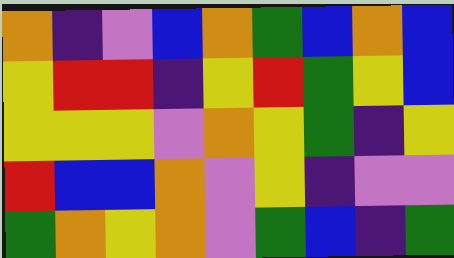[["orange", "indigo", "violet", "blue", "orange", "green", "blue", "orange", "blue"], ["yellow", "red", "red", "indigo", "yellow", "red", "green", "yellow", "blue"], ["yellow", "yellow", "yellow", "violet", "orange", "yellow", "green", "indigo", "yellow"], ["red", "blue", "blue", "orange", "violet", "yellow", "indigo", "violet", "violet"], ["green", "orange", "yellow", "orange", "violet", "green", "blue", "indigo", "green"]]